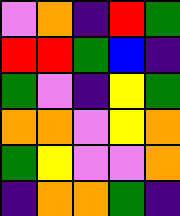[["violet", "orange", "indigo", "red", "green"], ["red", "red", "green", "blue", "indigo"], ["green", "violet", "indigo", "yellow", "green"], ["orange", "orange", "violet", "yellow", "orange"], ["green", "yellow", "violet", "violet", "orange"], ["indigo", "orange", "orange", "green", "indigo"]]